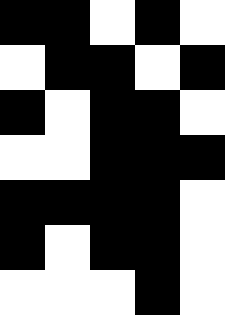[["black", "black", "white", "black", "white"], ["white", "black", "black", "white", "black"], ["black", "white", "black", "black", "white"], ["white", "white", "black", "black", "black"], ["black", "black", "black", "black", "white"], ["black", "white", "black", "black", "white"], ["white", "white", "white", "black", "white"]]